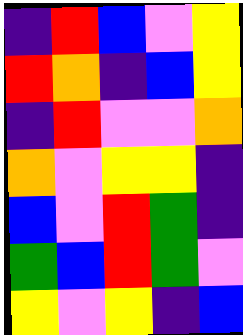[["indigo", "red", "blue", "violet", "yellow"], ["red", "orange", "indigo", "blue", "yellow"], ["indigo", "red", "violet", "violet", "orange"], ["orange", "violet", "yellow", "yellow", "indigo"], ["blue", "violet", "red", "green", "indigo"], ["green", "blue", "red", "green", "violet"], ["yellow", "violet", "yellow", "indigo", "blue"]]